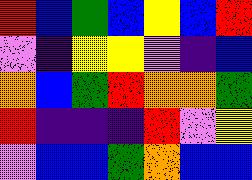[["red", "blue", "green", "blue", "yellow", "blue", "red"], ["violet", "indigo", "yellow", "yellow", "violet", "indigo", "blue"], ["orange", "blue", "green", "red", "orange", "orange", "green"], ["red", "indigo", "indigo", "indigo", "red", "violet", "yellow"], ["violet", "blue", "blue", "green", "orange", "blue", "blue"]]